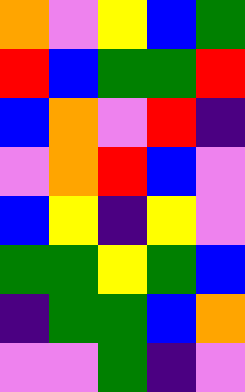[["orange", "violet", "yellow", "blue", "green"], ["red", "blue", "green", "green", "red"], ["blue", "orange", "violet", "red", "indigo"], ["violet", "orange", "red", "blue", "violet"], ["blue", "yellow", "indigo", "yellow", "violet"], ["green", "green", "yellow", "green", "blue"], ["indigo", "green", "green", "blue", "orange"], ["violet", "violet", "green", "indigo", "violet"]]